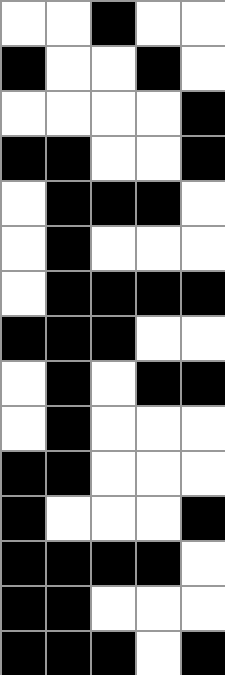[["white", "white", "black", "white", "white"], ["black", "white", "white", "black", "white"], ["white", "white", "white", "white", "black"], ["black", "black", "white", "white", "black"], ["white", "black", "black", "black", "white"], ["white", "black", "white", "white", "white"], ["white", "black", "black", "black", "black"], ["black", "black", "black", "white", "white"], ["white", "black", "white", "black", "black"], ["white", "black", "white", "white", "white"], ["black", "black", "white", "white", "white"], ["black", "white", "white", "white", "black"], ["black", "black", "black", "black", "white"], ["black", "black", "white", "white", "white"], ["black", "black", "black", "white", "black"]]